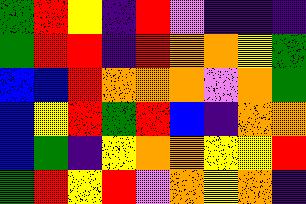[["green", "red", "yellow", "indigo", "red", "violet", "indigo", "indigo", "indigo"], ["green", "red", "red", "indigo", "red", "orange", "orange", "yellow", "green"], ["blue", "blue", "red", "orange", "orange", "orange", "violet", "orange", "green"], ["blue", "yellow", "red", "green", "red", "blue", "indigo", "orange", "orange"], ["blue", "green", "indigo", "yellow", "orange", "orange", "yellow", "yellow", "red"], ["green", "red", "yellow", "red", "violet", "orange", "yellow", "orange", "indigo"]]